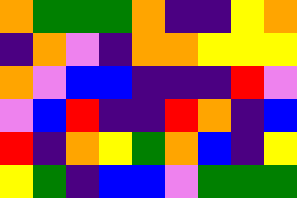[["orange", "green", "green", "green", "orange", "indigo", "indigo", "yellow", "orange"], ["indigo", "orange", "violet", "indigo", "orange", "orange", "yellow", "yellow", "yellow"], ["orange", "violet", "blue", "blue", "indigo", "indigo", "indigo", "red", "violet"], ["violet", "blue", "red", "indigo", "indigo", "red", "orange", "indigo", "blue"], ["red", "indigo", "orange", "yellow", "green", "orange", "blue", "indigo", "yellow"], ["yellow", "green", "indigo", "blue", "blue", "violet", "green", "green", "green"]]